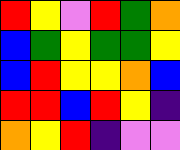[["red", "yellow", "violet", "red", "green", "orange"], ["blue", "green", "yellow", "green", "green", "yellow"], ["blue", "red", "yellow", "yellow", "orange", "blue"], ["red", "red", "blue", "red", "yellow", "indigo"], ["orange", "yellow", "red", "indigo", "violet", "violet"]]